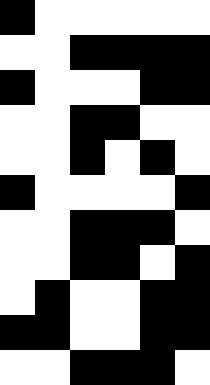[["black", "white", "white", "white", "white", "white"], ["white", "white", "black", "black", "black", "black"], ["black", "white", "white", "white", "black", "black"], ["white", "white", "black", "black", "white", "white"], ["white", "white", "black", "white", "black", "white"], ["black", "white", "white", "white", "white", "black"], ["white", "white", "black", "black", "black", "white"], ["white", "white", "black", "black", "white", "black"], ["white", "black", "white", "white", "black", "black"], ["black", "black", "white", "white", "black", "black"], ["white", "white", "black", "black", "black", "white"]]